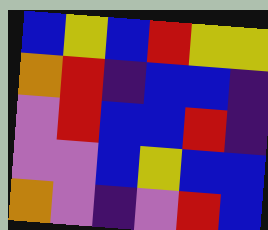[["blue", "yellow", "blue", "red", "yellow", "yellow"], ["orange", "red", "indigo", "blue", "blue", "indigo"], ["violet", "red", "blue", "blue", "red", "indigo"], ["violet", "violet", "blue", "yellow", "blue", "blue"], ["orange", "violet", "indigo", "violet", "red", "blue"]]